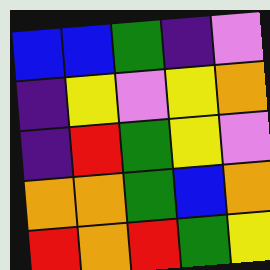[["blue", "blue", "green", "indigo", "violet"], ["indigo", "yellow", "violet", "yellow", "orange"], ["indigo", "red", "green", "yellow", "violet"], ["orange", "orange", "green", "blue", "orange"], ["red", "orange", "red", "green", "yellow"]]